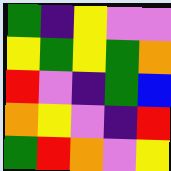[["green", "indigo", "yellow", "violet", "violet"], ["yellow", "green", "yellow", "green", "orange"], ["red", "violet", "indigo", "green", "blue"], ["orange", "yellow", "violet", "indigo", "red"], ["green", "red", "orange", "violet", "yellow"]]